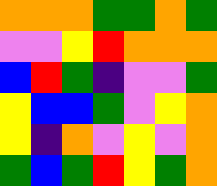[["orange", "orange", "orange", "green", "green", "orange", "green"], ["violet", "violet", "yellow", "red", "orange", "orange", "orange"], ["blue", "red", "green", "indigo", "violet", "violet", "green"], ["yellow", "blue", "blue", "green", "violet", "yellow", "orange"], ["yellow", "indigo", "orange", "violet", "yellow", "violet", "orange"], ["green", "blue", "green", "red", "yellow", "green", "orange"]]